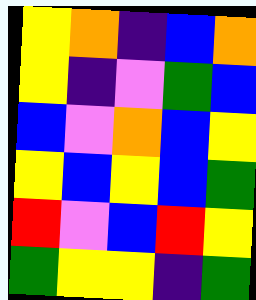[["yellow", "orange", "indigo", "blue", "orange"], ["yellow", "indigo", "violet", "green", "blue"], ["blue", "violet", "orange", "blue", "yellow"], ["yellow", "blue", "yellow", "blue", "green"], ["red", "violet", "blue", "red", "yellow"], ["green", "yellow", "yellow", "indigo", "green"]]